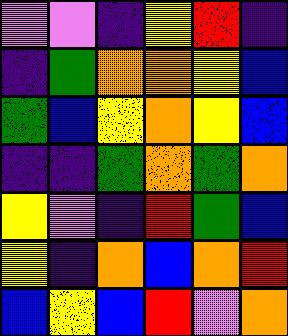[["violet", "violet", "indigo", "yellow", "red", "indigo"], ["indigo", "green", "orange", "orange", "yellow", "blue"], ["green", "blue", "yellow", "orange", "yellow", "blue"], ["indigo", "indigo", "green", "orange", "green", "orange"], ["yellow", "violet", "indigo", "red", "green", "blue"], ["yellow", "indigo", "orange", "blue", "orange", "red"], ["blue", "yellow", "blue", "red", "violet", "orange"]]